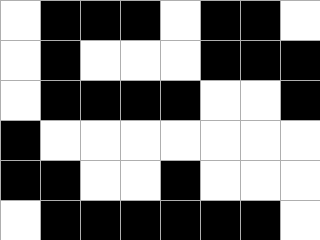[["white", "black", "black", "black", "white", "black", "black", "white"], ["white", "black", "white", "white", "white", "black", "black", "black"], ["white", "black", "black", "black", "black", "white", "white", "black"], ["black", "white", "white", "white", "white", "white", "white", "white"], ["black", "black", "white", "white", "black", "white", "white", "white"], ["white", "black", "black", "black", "black", "black", "black", "white"]]